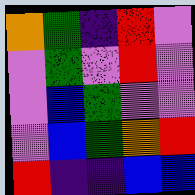[["orange", "green", "indigo", "red", "violet"], ["violet", "green", "violet", "red", "violet"], ["violet", "blue", "green", "violet", "violet"], ["violet", "blue", "green", "orange", "red"], ["red", "indigo", "indigo", "blue", "blue"]]